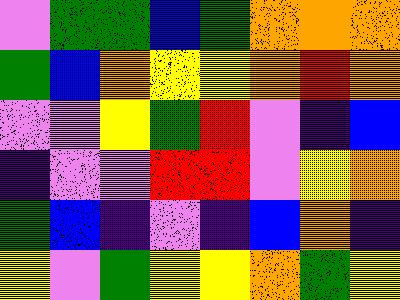[["violet", "green", "green", "blue", "green", "orange", "orange", "orange"], ["green", "blue", "orange", "yellow", "yellow", "orange", "red", "orange"], ["violet", "violet", "yellow", "green", "red", "violet", "indigo", "blue"], ["indigo", "violet", "violet", "red", "red", "violet", "yellow", "orange"], ["green", "blue", "indigo", "violet", "indigo", "blue", "orange", "indigo"], ["yellow", "violet", "green", "yellow", "yellow", "orange", "green", "yellow"]]